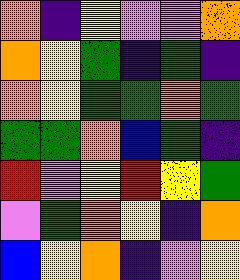[["orange", "indigo", "yellow", "violet", "violet", "orange"], ["orange", "yellow", "green", "indigo", "green", "indigo"], ["orange", "yellow", "green", "green", "orange", "green"], ["green", "green", "orange", "blue", "green", "indigo"], ["red", "violet", "yellow", "red", "yellow", "green"], ["violet", "green", "orange", "yellow", "indigo", "orange"], ["blue", "yellow", "orange", "indigo", "violet", "yellow"]]